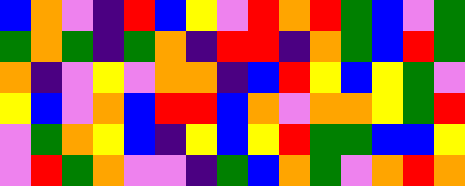[["blue", "orange", "violet", "indigo", "red", "blue", "yellow", "violet", "red", "orange", "red", "green", "blue", "violet", "green"], ["green", "orange", "green", "indigo", "green", "orange", "indigo", "red", "red", "indigo", "orange", "green", "blue", "red", "green"], ["orange", "indigo", "violet", "yellow", "violet", "orange", "orange", "indigo", "blue", "red", "yellow", "blue", "yellow", "green", "violet"], ["yellow", "blue", "violet", "orange", "blue", "red", "red", "blue", "orange", "violet", "orange", "orange", "yellow", "green", "red"], ["violet", "green", "orange", "yellow", "blue", "indigo", "yellow", "blue", "yellow", "red", "green", "green", "blue", "blue", "yellow"], ["violet", "red", "green", "orange", "violet", "violet", "indigo", "green", "blue", "orange", "green", "violet", "orange", "red", "orange"]]